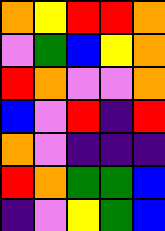[["orange", "yellow", "red", "red", "orange"], ["violet", "green", "blue", "yellow", "orange"], ["red", "orange", "violet", "violet", "orange"], ["blue", "violet", "red", "indigo", "red"], ["orange", "violet", "indigo", "indigo", "indigo"], ["red", "orange", "green", "green", "blue"], ["indigo", "violet", "yellow", "green", "blue"]]